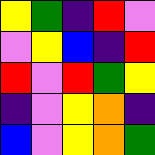[["yellow", "green", "indigo", "red", "violet"], ["violet", "yellow", "blue", "indigo", "red"], ["red", "violet", "red", "green", "yellow"], ["indigo", "violet", "yellow", "orange", "indigo"], ["blue", "violet", "yellow", "orange", "green"]]